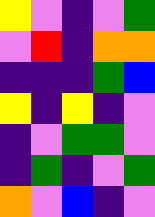[["yellow", "violet", "indigo", "violet", "green"], ["violet", "red", "indigo", "orange", "orange"], ["indigo", "indigo", "indigo", "green", "blue"], ["yellow", "indigo", "yellow", "indigo", "violet"], ["indigo", "violet", "green", "green", "violet"], ["indigo", "green", "indigo", "violet", "green"], ["orange", "violet", "blue", "indigo", "violet"]]